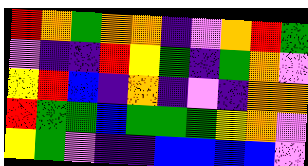[["red", "orange", "green", "orange", "orange", "indigo", "violet", "orange", "red", "green"], ["violet", "indigo", "indigo", "red", "yellow", "green", "indigo", "green", "orange", "violet"], ["yellow", "red", "blue", "indigo", "orange", "indigo", "violet", "indigo", "orange", "orange"], ["red", "green", "green", "blue", "green", "green", "green", "yellow", "orange", "violet"], ["yellow", "green", "violet", "indigo", "indigo", "blue", "blue", "blue", "blue", "violet"]]